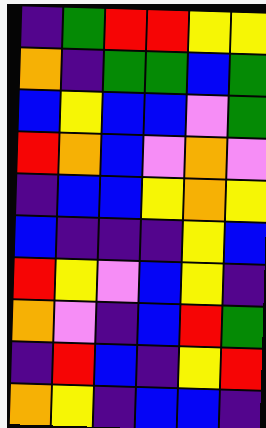[["indigo", "green", "red", "red", "yellow", "yellow"], ["orange", "indigo", "green", "green", "blue", "green"], ["blue", "yellow", "blue", "blue", "violet", "green"], ["red", "orange", "blue", "violet", "orange", "violet"], ["indigo", "blue", "blue", "yellow", "orange", "yellow"], ["blue", "indigo", "indigo", "indigo", "yellow", "blue"], ["red", "yellow", "violet", "blue", "yellow", "indigo"], ["orange", "violet", "indigo", "blue", "red", "green"], ["indigo", "red", "blue", "indigo", "yellow", "red"], ["orange", "yellow", "indigo", "blue", "blue", "indigo"]]